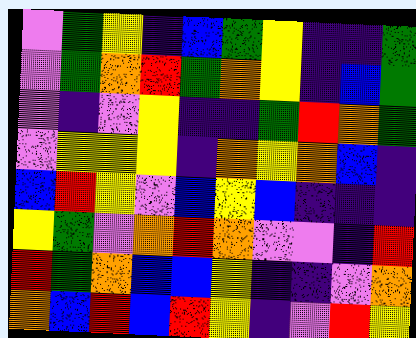[["violet", "green", "yellow", "indigo", "blue", "green", "yellow", "indigo", "indigo", "green"], ["violet", "green", "orange", "red", "green", "orange", "yellow", "indigo", "blue", "green"], ["violet", "indigo", "violet", "yellow", "indigo", "indigo", "green", "red", "orange", "green"], ["violet", "yellow", "yellow", "yellow", "indigo", "orange", "yellow", "orange", "blue", "indigo"], ["blue", "red", "yellow", "violet", "blue", "yellow", "blue", "indigo", "indigo", "indigo"], ["yellow", "green", "violet", "orange", "red", "orange", "violet", "violet", "indigo", "red"], ["red", "green", "orange", "blue", "blue", "yellow", "indigo", "indigo", "violet", "orange"], ["orange", "blue", "red", "blue", "red", "yellow", "indigo", "violet", "red", "yellow"]]